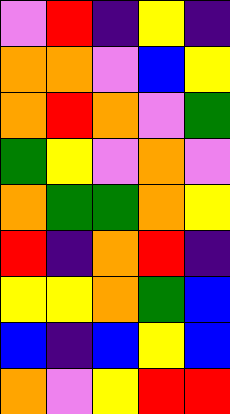[["violet", "red", "indigo", "yellow", "indigo"], ["orange", "orange", "violet", "blue", "yellow"], ["orange", "red", "orange", "violet", "green"], ["green", "yellow", "violet", "orange", "violet"], ["orange", "green", "green", "orange", "yellow"], ["red", "indigo", "orange", "red", "indigo"], ["yellow", "yellow", "orange", "green", "blue"], ["blue", "indigo", "blue", "yellow", "blue"], ["orange", "violet", "yellow", "red", "red"]]